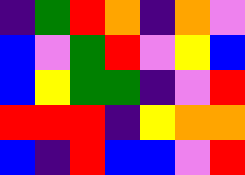[["indigo", "green", "red", "orange", "indigo", "orange", "violet"], ["blue", "violet", "green", "red", "violet", "yellow", "blue"], ["blue", "yellow", "green", "green", "indigo", "violet", "red"], ["red", "red", "red", "indigo", "yellow", "orange", "orange"], ["blue", "indigo", "red", "blue", "blue", "violet", "red"]]